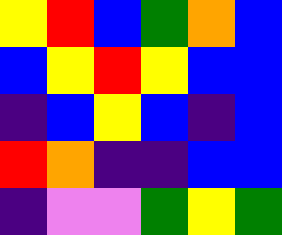[["yellow", "red", "blue", "green", "orange", "blue"], ["blue", "yellow", "red", "yellow", "blue", "blue"], ["indigo", "blue", "yellow", "blue", "indigo", "blue"], ["red", "orange", "indigo", "indigo", "blue", "blue"], ["indigo", "violet", "violet", "green", "yellow", "green"]]